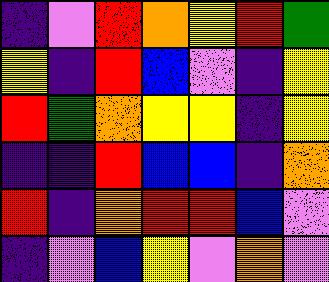[["indigo", "violet", "red", "orange", "yellow", "red", "green"], ["yellow", "indigo", "red", "blue", "violet", "indigo", "yellow"], ["red", "green", "orange", "yellow", "yellow", "indigo", "yellow"], ["indigo", "indigo", "red", "blue", "blue", "indigo", "orange"], ["red", "indigo", "orange", "red", "red", "blue", "violet"], ["indigo", "violet", "blue", "yellow", "violet", "orange", "violet"]]